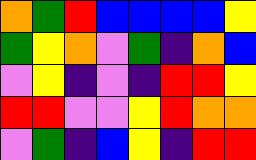[["orange", "green", "red", "blue", "blue", "blue", "blue", "yellow"], ["green", "yellow", "orange", "violet", "green", "indigo", "orange", "blue"], ["violet", "yellow", "indigo", "violet", "indigo", "red", "red", "yellow"], ["red", "red", "violet", "violet", "yellow", "red", "orange", "orange"], ["violet", "green", "indigo", "blue", "yellow", "indigo", "red", "red"]]